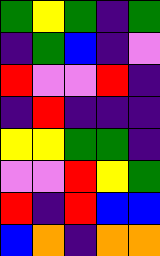[["green", "yellow", "green", "indigo", "green"], ["indigo", "green", "blue", "indigo", "violet"], ["red", "violet", "violet", "red", "indigo"], ["indigo", "red", "indigo", "indigo", "indigo"], ["yellow", "yellow", "green", "green", "indigo"], ["violet", "violet", "red", "yellow", "green"], ["red", "indigo", "red", "blue", "blue"], ["blue", "orange", "indigo", "orange", "orange"]]